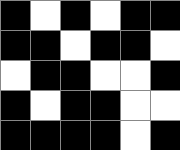[["black", "white", "black", "white", "black", "black"], ["black", "black", "white", "black", "black", "white"], ["white", "black", "black", "white", "white", "black"], ["black", "white", "black", "black", "white", "white"], ["black", "black", "black", "black", "white", "black"]]